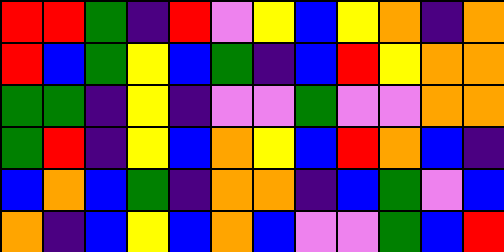[["red", "red", "green", "indigo", "red", "violet", "yellow", "blue", "yellow", "orange", "indigo", "orange"], ["red", "blue", "green", "yellow", "blue", "green", "indigo", "blue", "red", "yellow", "orange", "orange"], ["green", "green", "indigo", "yellow", "indigo", "violet", "violet", "green", "violet", "violet", "orange", "orange"], ["green", "red", "indigo", "yellow", "blue", "orange", "yellow", "blue", "red", "orange", "blue", "indigo"], ["blue", "orange", "blue", "green", "indigo", "orange", "orange", "indigo", "blue", "green", "violet", "blue"], ["orange", "indigo", "blue", "yellow", "blue", "orange", "blue", "violet", "violet", "green", "blue", "red"]]